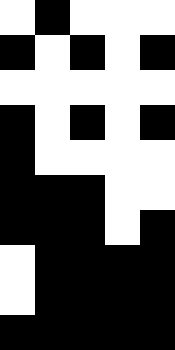[["white", "black", "white", "white", "white"], ["black", "white", "black", "white", "black"], ["white", "white", "white", "white", "white"], ["black", "white", "black", "white", "black"], ["black", "white", "white", "white", "white"], ["black", "black", "black", "white", "white"], ["black", "black", "black", "white", "black"], ["white", "black", "black", "black", "black"], ["white", "black", "black", "black", "black"], ["black", "black", "black", "black", "black"]]